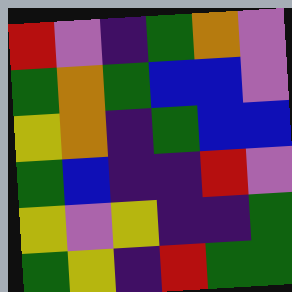[["red", "violet", "indigo", "green", "orange", "violet"], ["green", "orange", "green", "blue", "blue", "violet"], ["yellow", "orange", "indigo", "green", "blue", "blue"], ["green", "blue", "indigo", "indigo", "red", "violet"], ["yellow", "violet", "yellow", "indigo", "indigo", "green"], ["green", "yellow", "indigo", "red", "green", "green"]]